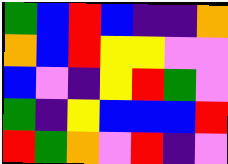[["green", "blue", "red", "blue", "indigo", "indigo", "orange"], ["orange", "blue", "red", "yellow", "yellow", "violet", "violet"], ["blue", "violet", "indigo", "yellow", "red", "green", "violet"], ["green", "indigo", "yellow", "blue", "blue", "blue", "red"], ["red", "green", "orange", "violet", "red", "indigo", "violet"]]